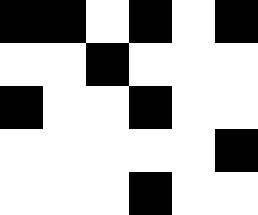[["black", "black", "white", "black", "white", "black"], ["white", "white", "black", "white", "white", "white"], ["black", "white", "white", "black", "white", "white"], ["white", "white", "white", "white", "white", "black"], ["white", "white", "white", "black", "white", "white"]]